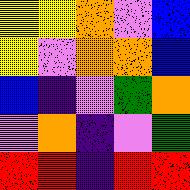[["yellow", "yellow", "orange", "violet", "blue"], ["yellow", "violet", "orange", "orange", "blue"], ["blue", "indigo", "violet", "green", "orange"], ["violet", "orange", "indigo", "violet", "green"], ["red", "red", "indigo", "red", "red"]]